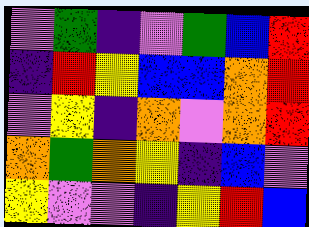[["violet", "green", "indigo", "violet", "green", "blue", "red"], ["indigo", "red", "yellow", "blue", "blue", "orange", "red"], ["violet", "yellow", "indigo", "orange", "violet", "orange", "red"], ["orange", "green", "orange", "yellow", "indigo", "blue", "violet"], ["yellow", "violet", "violet", "indigo", "yellow", "red", "blue"]]